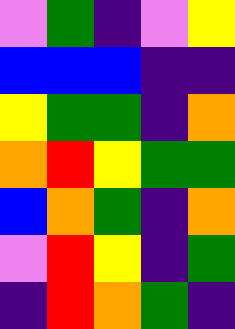[["violet", "green", "indigo", "violet", "yellow"], ["blue", "blue", "blue", "indigo", "indigo"], ["yellow", "green", "green", "indigo", "orange"], ["orange", "red", "yellow", "green", "green"], ["blue", "orange", "green", "indigo", "orange"], ["violet", "red", "yellow", "indigo", "green"], ["indigo", "red", "orange", "green", "indigo"]]